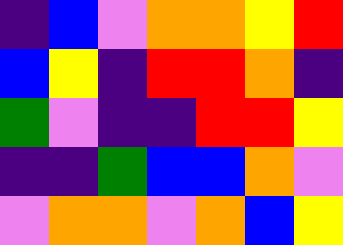[["indigo", "blue", "violet", "orange", "orange", "yellow", "red"], ["blue", "yellow", "indigo", "red", "red", "orange", "indigo"], ["green", "violet", "indigo", "indigo", "red", "red", "yellow"], ["indigo", "indigo", "green", "blue", "blue", "orange", "violet"], ["violet", "orange", "orange", "violet", "orange", "blue", "yellow"]]